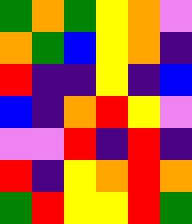[["green", "orange", "green", "yellow", "orange", "violet"], ["orange", "green", "blue", "yellow", "orange", "indigo"], ["red", "indigo", "indigo", "yellow", "indigo", "blue"], ["blue", "indigo", "orange", "red", "yellow", "violet"], ["violet", "violet", "red", "indigo", "red", "indigo"], ["red", "indigo", "yellow", "orange", "red", "orange"], ["green", "red", "yellow", "yellow", "red", "green"]]